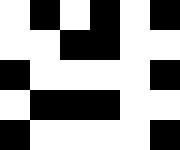[["white", "black", "white", "black", "white", "black"], ["white", "white", "black", "black", "white", "white"], ["black", "white", "white", "white", "white", "black"], ["white", "black", "black", "black", "white", "white"], ["black", "white", "white", "white", "white", "black"]]